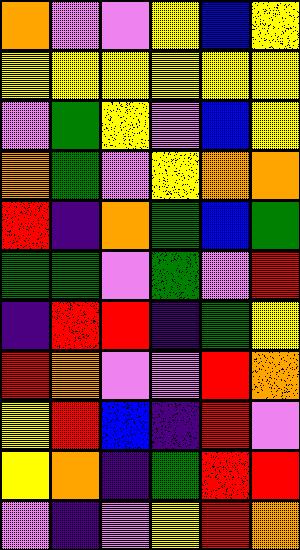[["orange", "violet", "violet", "yellow", "blue", "yellow"], ["yellow", "yellow", "yellow", "yellow", "yellow", "yellow"], ["violet", "green", "yellow", "violet", "blue", "yellow"], ["orange", "green", "violet", "yellow", "orange", "orange"], ["red", "indigo", "orange", "green", "blue", "green"], ["green", "green", "violet", "green", "violet", "red"], ["indigo", "red", "red", "indigo", "green", "yellow"], ["red", "orange", "violet", "violet", "red", "orange"], ["yellow", "red", "blue", "indigo", "red", "violet"], ["yellow", "orange", "indigo", "green", "red", "red"], ["violet", "indigo", "violet", "yellow", "red", "orange"]]